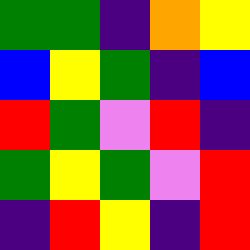[["green", "green", "indigo", "orange", "yellow"], ["blue", "yellow", "green", "indigo", "blue"], ["red", "green", "violet", "red", "indigo"], ["green", "yellow", "green", "violet", "red"], ["indigo", "red", "yellow", "indigo", "red"]]